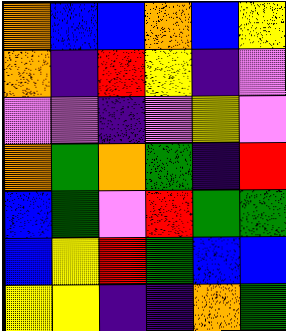[["orange", "blue", "blue", "orange", "blue", "yellow"], ["orange", "indigo", "red", "yellow", "indigo", "violet"], ["violet", "violet", "indigo", "violet", "yellow", "violet"], ["orange", "green", "orange", "green", "indigo", "red"], ["blue", "green", "violet", "red", "green", "green"], ["blue", "yellow", "red", "green", "blue", "blue"], ["yellow", "yellow", "indigo", "indigo", "orange", "green"]]